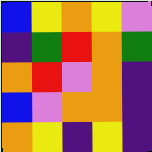[["blue", "yellow", "orange", "yellow", "violet"], ["indigo", "green", "red", "orange", "green"], ["orange", "red", "violet", "orange", "indigo"], ["blue", "violet", "orange", "orange", "indigo"], ["orange", "yellow", "indigo", "yellow", "indigo"]]